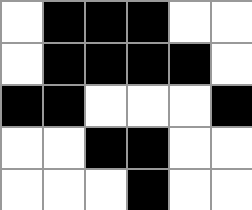[["white", "black", "black", "black", "white", "white"], ["white", "black", "black", "black", "black", "white"], ["black", "black", "white", "white", "white", "black"], ["white", "white", "black", "black", "white", "white"], ["white", "white", "white", "black", "white", "white"]]